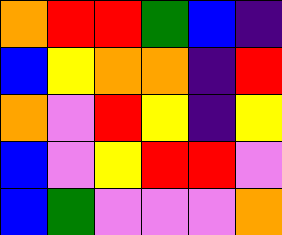[["orange", "red", "red", "green", "blue", "indigo"], ["blue", "yellow", "orange", "orange", "indigo", "red"], ["orange", "violet", "red", "yellow", "indigo", "yellow"], ["blue", "violet", "yellow", "red", "red", "violet"], ["blue", "green", "violet", "violet", "violet", "orange"]]